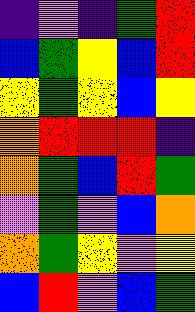[["indigo", "violet", "indigo", "green", "red"], ["blue", "green", "yellow", "blue", "red"], ["yellow", "green", "yellow", "blue", "yellow"], ["orange", "red", "red", "red", "indigo"], ["orange", "green", "blue", "red", "green"], ["violet", "green", "violet", "blue", "orange"], ["orange", "green", "yellow", "violet", "yellow"], ["blue", "red", "violet", "blue", "green"]]